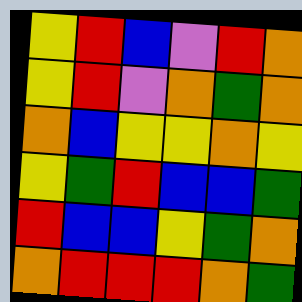[["yellow", "red", "blue", "violet", "red", "orange"], ["yellow", "red", "violet", "orange", "green", "orange"], ["orange", "blue", "yellow", "yellow", "orange", "yellow"], ["yellow", "green", "red", "blue", "blue", "green"], ["red", "blue", "blue", "yellow", "green", "orange"], ["orange", "red", "red", "red", "orange", "green"]]